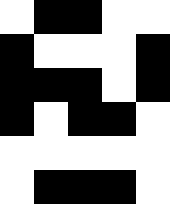[["white", "black", "black", "white", "white"], ["black", "white", "white", "white", "black"], ["black", "black", "black", "white", "black"], ["black", "white", "black", "black", "white"], ["white", "white", "white", "white", "white"], ["white", "black", "black", "black", "white"]]